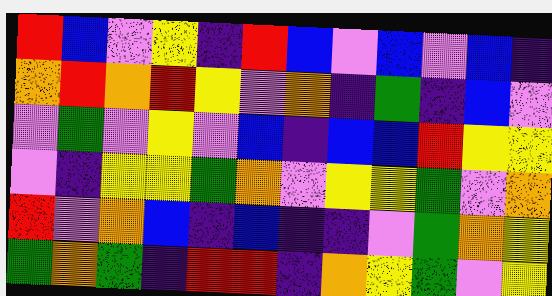[["red", "blue", "violet", "yellow", "indigo", "red", "blue", "violet", "blue", "violet", "blue", "indigo"], ["orange", "red", "orange", "red", "yellow", "violet", "orange", "indigo", "green", "indigo", "blue", "violet"], ["violet", "green", "violet", "yellow", "violet", "blue", "indigo", "blue", "blue", "red", "yellow", "yellow"], ["violet", "indigo", "yellow", "yellow", "green", "orange", "violet", "yellow", "yellow", "green", "violet", "orange"], ["red", "violet", "orange", "blue", "indigo", "blue", "indigo", "indigo", "violet", "green", "orange", "yellow"], ["green", "orange", "green", "indigo", "red", "red", "indigo", "orange", "yellow", "green", "violet", "yellow"]]